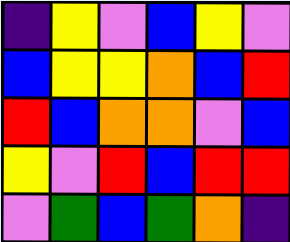[["indigo", "yellow", "violet", "blue", "yellow", "violet"], ["blue", "yellow", "yellow", "orange", "blue", "red"], ["red", "blue", "orange", "orange", "violet", "blue"], ["yellow", "violet", "red", "blue", "red", "red"], ["violet", "green", "blue", "green", "orange", "indigo"]]